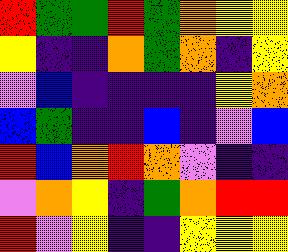[["red", "green", "green", "red", "green", "orange", "yellow", "yellow"], ["yellow", "indigo", "indigo", "orange", "green", "orange", "indigo", "yellow"], ["violet", "blue", "indigo", "indigo", "indigo", "indigo", "yellow", "orange"], ["blue", "green", "indigo", "indigo", "blue", "indigo", "violet", "blue"], ["red", "blue", "orange", "red", "orange", "violet", "indigo", "indigo"], ["violet", "orange", "yellow", "indigo", "green", "orange", "red", "red"], ["red", "violet", "yellow", "indigo", "indigo", "yellow", "yellow", "yellow"]]